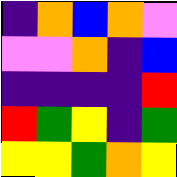[["indigo", "orange", "blue", "orange", "violet"], ["violet", "violet", "orange", "indigo", "blue"], ["indigo", "indigo", "indigo", "indigo", "red"], ["red", "green", "yellow", "indigo", "green"], ["yellow", "yellow", "green", "orange", "yellow"]]